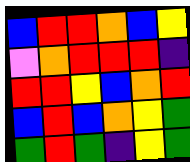[["blue", "red", "red", "orange", "blue", "yellow"], ["violet", "orange", "red", "red", "red", "indigo"], ["red", "red", "yellow", "blue", "orange", "red"], ["blue", "red", "blue", "orange", "yellow", "green"], ["green", "red", "green", "indigo", "yellow", "green"]]